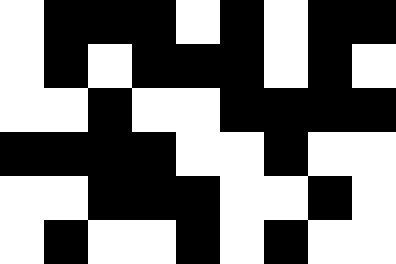[["white", "black", "black", "black", "white", "black", "white", "black", "black"], ["white", "black", "white", "black", "black", "black", "white", "black", "white"], ["white", "white", "black", "white", "white", "black", "black", "black", "black"], ["black", "black", "black", "black", "white", "white", "black", "white", "white"], ["white", "white", "black", "black", "black", "white", "white", "black", "white"], ["white", "black", "white", "white", "black", "white", "black", "white", "white"]]